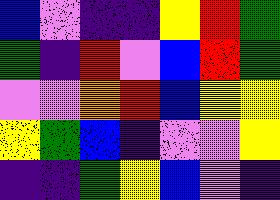[["blue", "violet", "indigo", "indigo", "yellow", "red", "green"], ["green", "indigo", "red", "violet", "blue", "red", "green"], ["violet", "violet", "orange", "red", "blue", "yellow", "yellow"], ["yellow", "green", "blue", "indigo", "violet", "violet", "yellow"], ["indigo", "indigo", "green", "yellow", "blue", "violet", "indigo"]]